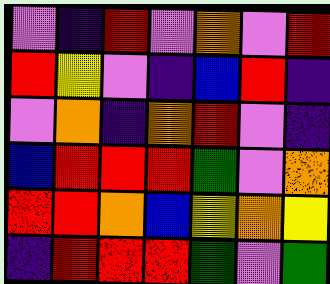[["violet", "indigo", "red", "violet", "orange", "violet", "red"], ["red", "yellow", "violet", "indigo", "blue", "red", "indigo"], ["violet", "orange", "indigo", "orange", "red", "violet", "indigo"], ["blue", "red", "red", "red", "green", "violet", "orange"], ["red", "red", "orange", "blue", "yellow", "orange", "yellow"], ["indigo", "red", "red", "red", "green", "violet", "green"]]